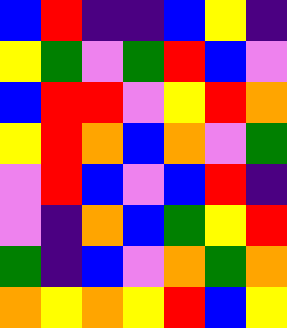[["blue", "red", "indigo", "indigo", "blue", "yellow", "indigo"], ["yellow", "green", "violet", "green", "red", "blue", "violet"], ["blue", "red", "red", "violet", "yellow", "red", "orange"], ["yellow", "red", "orange", "blue", "orange", "violet", "green"], ["violet", "red", "blue", "violet", "blue", "red", "indigo"], ["violet", "indigo", "orange", "blue", "green", "yellow", "red"], ["green", "indigo", "blue", "violet", "orange", "green", "orange"], ["orange", "yellow", "orange", "yellow", "red", "blue", "yellow"]]